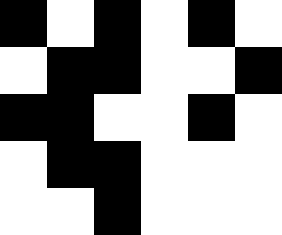[["black", "white", "black", "white", "black", "white"], ["white", "black", "black", "white", "white", "black"], ["black", "black", "white", "white", "black", "white"], ["white", "black", "black", "white", "white", "white"], ["white", "white", "black", "white", "white", "white"]]